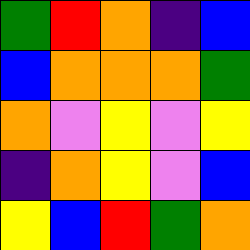[["green", "red", "orange", "indigo", "blue"], ["blue", "orange", "orange", "orange", "green"], ["orange", "violet", "yellow", "violet", "yellow"], ["indigo", "orange", "yellow", "violet", "blue"], ["yellow", "blue", "red", "green", "orange"]]